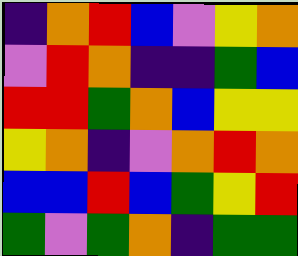[["indigo", "orange", "red", "blue", "violet", "yellow", "orange"], ["violet", "red", "orange", "indigo", "indigo", "green", "blue"], ["red", "red", "green", "orange", "blue", "yellow", "yellow"], ["yellow", "orange", "indigo", "violet", "orange", "red", "orange"], ["blue", "blue", "red", "blue", "green", "yellow", "red"], ["green", "violet", "green", "orange", "indigo", "green", "green"]]